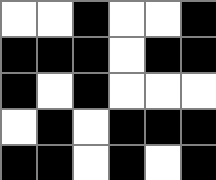[["white", "white", "black", "white", "white", "black"], ["black", "black", "black", "white", "black", "black"], ["black", "white", "black", "white", "white", "white"], ["white", "black", "white", "black", "black", "black"], ["black", "black", "white", "black", "white", "black"]]